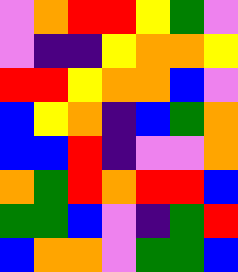[["violet", "orange", "red", "red", "yellow", "green", "violet"], ["violet", "indigo", "indigo", "yellow", "orange", "orange", "yellow"], ["red", "red", "yellow", "orange", "orange", "blue", "violet"], ["blue", "yellow", "orange", "indigo", "blue", "green", "orange"], ["blue", "blue", "red", "indigo", "violet", "violet", "orange"], ["orange", "green", "red", "orange", "red", "red", "blue"], ["green", "green", "blue", "violet", "indigo", "green", "red"], ["blue", "orange", "orange", "violet", "green", "green", "blue"]]